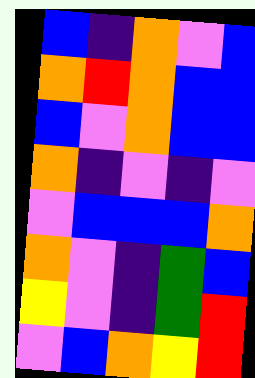[["blue", "indigo", "orange", "violet", "blue"], ["orange", "red", "orange", "blue", "blue"], ["blue", "violet", "orange", "blue", "blue"], ["orange", "indigo", "violet", "indigo", "violet"], ["violet", "blue", "blue", "blue", "orange"], ["orange", "violet", "indigo", "green", "blue"], ["yellow", "violet", "indigo", "green", "red"], ["violet", "blue", "orange", "yellow", "red"]]